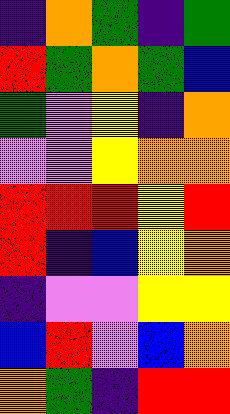[["indigo", "orange", "green", "indigo", "green"], ["red", "green", "orange", "green", "blue"], ["green", "violet", "yellow", "indigo", "orange"], ["violet", "violet", "yellow", "orange", "orange"], ["red", "red", "red", "yellow", "red"], ["red", "indigo", "blue", "yellow", "orange"], ["indigo", "violet", "violet", "yellow", "yellow"], ["blue", "red", "violet", "blue", "orange"], ["orange", "green", "indigo", "red", "red"]]